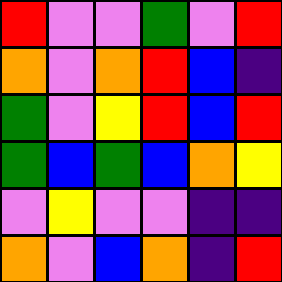[["red", "violet", "violet", "green", "violet", "red"], ["orange", "violet", "orange", "red", "blue", "indigo"], ["green", "violet", "yellow", "red", "blue", "red"], ["green", "blue", "green", "blue", "orange", "yellow"], ["violet", "yellow", "violet", "violet", "indigo", "indigo"], ["orange", "violet", "blue", "orange", "indigo", "red"]]